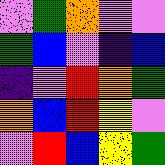[["violet", "green", "orange", "violet", "violet"], ["green", "blue", "violet", "indigo", "blue"], ["indigo", "violet", "red", "orange", "green"], ["orange", "blue", "red", "yellow", "violet"], ["violet", "red", "blue", "yellow", "green"]]